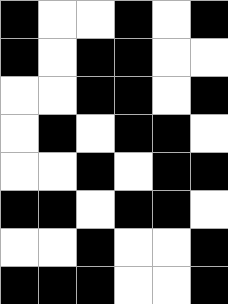[["black", "white", "white", "black", "white", "black"], ["black", "white", "black", "black", "white", "white"], ["white", "white", "black", "black", "white", "black"], ["white", "black", "white", "black", "black", "white"], ["white", "white", "black", "white", "black", "black"], ["black", "black", "white", "black", "black", "white"], ["white", "white", "black", "white", "white", "black"], ["black", "black", "black", "white", "white", "black"]]